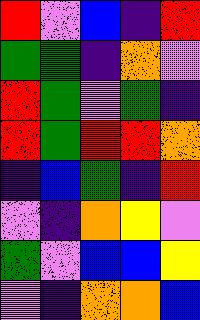[["red", "violet", "blue", "indigo", "red"], ["green", "green", "indigo", "orange", "violet"], ["red", "green", "violet", "green", "indigo"], ["red", "green", "red", "red", "orange"], ["indigo", "blue", "green", "indigo", "red"], ["violet", "indigo", "orange", "yellow", "violet"], ["green", "violet", "blue", "blue", "yellow"], ["violet", "indigo", "orange", "orange", "blue"]]